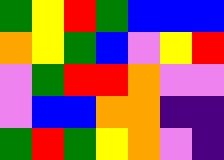[["green", "yellow", "red", "green", "blue", "blue", "blue"], ["orange", "yellow", "green", "blue", "violet", "yellow", "red"], ["violet", "green", "red", "red", "orange", "violet", "violet"], ["violet", "blue", "blue", "orange", "orange", "indigo", "indigo"], ["green", "red", "green", "yellow", "orange", "violet", "indigo"]]